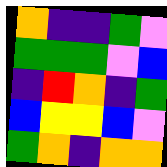[["orange", "indigo", "indigo", "green", "violet"], ["green", "green", "green", "violet", "blue"], ["indigo", "red", "orange", "indigo", "green"], ["blue", "yellow", "yellow", "blue", "violet"], ["green", "orange", "indigo", "orange", "orange"]]